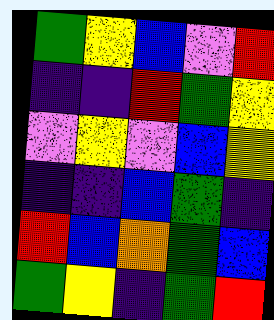[["green", "yellow", "blue", "violet", "red"], ["indigo", "indigo", "red", "green", "yellow"], ["violet", "yellow", "violet", "blue", "yellow"], ["indigo", "indigo", "blue", "green", "indigo"], ["red", "blue", "orange", "green", "blue"], ["green", "yellow", "indigo", "green", "red"]]